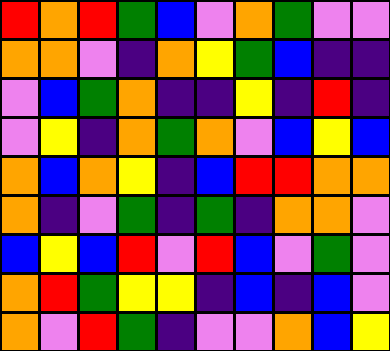[["red", "orange", "red", "green", "blue", "violet", "orange", "green", "violet", "violet"], ["orange", "orange", "violet", "indigo", "orange", "yellow", "green", "blue", "indigo", "indigo"], ["violet", "blue", "green", "orange", "indigo", "indigo", "yellow", "indigo", "red", "indigo"], ["violet", "yellow", "indigo", "orange", "green", "orange", "violet", "blue", "yellow", "blue"], ["orange", "blue", "orange", "yellow", "indigo", "blue", "red", "red", "orange", "orange"], ["orange", "indigo", "violet", "green", "indigo", "green", "indigo", "orange", "orange", "violet"], ["blue", "yellow", "blue", "red", "violet", "red", "blue", "violet", "green", "violet"], ["orange", "red", "green", "yellow", "yellow", "indigo", "blue", "indigo", "blue", "violet"], ["orange", "violet", "red", "green", "indigo", "violet", "violet", "orange", "blue", "yellow"]]